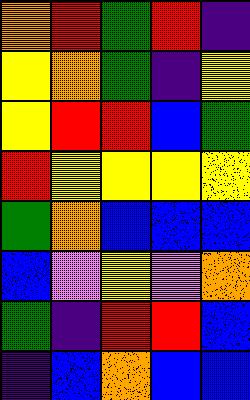[["orange", "red", "green", "red", "indigo"], ["yellow", "orange", "green", "indigo", "yellow"], ["yellow", "red", "red", "blue", "green"], ["red", "yellow", "yellow", "yellow", "yellow"], ["green", "orange", "blue", "blue", "blue"], ["blue", "violet", "yellow", "violet", "orange"], ["green", "indigo", "red", "red", "blue"], ["indigo", "blue", "orange", "blue", "blue"]]